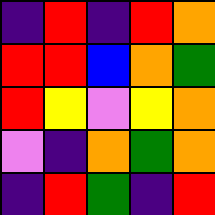[["indigo", "red", "indigo", "red", "orange"], ["red", "red", "blue", "orange", "green"], ["red", "yellow", "violet", "yellow", "orange"], ["violet", "indigo", "orange", "green", "orange"], ["indigo", "red", "green", "indigo", "red"]]